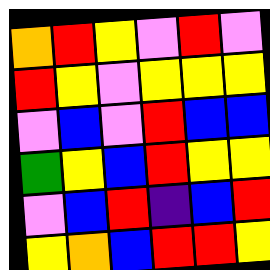[["orange", "red", "yellow", "violet", "red", "violet"], ["red", "yellow", "violet", "yellow", "yellow", "yellow"], ["violet", "blue", "violet", "red", "blue", "blue"], ["green", "yellow", "blue", "red", "yellow", "yellow"], ["violet", "blue", "red", "indigo", "blue", "red"], ["yellow", "orange", "blue", "red", "red", "yellow"]]